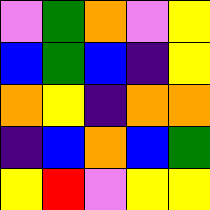[["violet", "green", "orange", "violet", "yellow"], ["blue", "green", "blue", "indigo", "yellow"], ["orange", "yellow", "indigo", "orange", "orange"], ["indigo", "blue", "orange", "blue", "green"], ["yellow", "red", "violet", "yellow", "yellow"]]